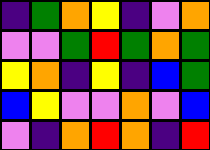[["indigo", "green", "orange", "yellow", "indigo", "violet", "orange"], ["violet", "violet", "green", "red", "green", "orange", "green"], ["yellow", "orange", "indigo", "yellow", "indigo", "blue", "green"], ["blue", "yellow", "violet", "violet", "orange", "violet", "blue"], ["violet", "indigo", "orange", "red", "orange", "indigo", "red"]]